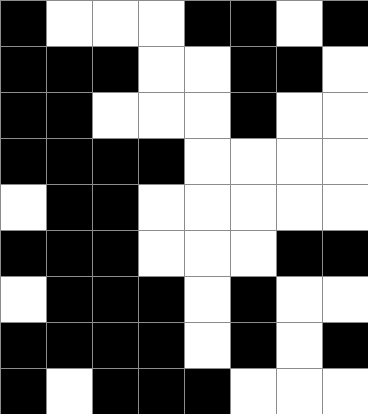[["black", "white", "white", "white", "black", "black", "white", "black"], ["black", "black", "black", "white", "white", "black", "black", "white"], ["black", "black", "white", "white", "white", "black", "white", "white"], ["black", "black", "black", "black", "white", "white", "white", "white"], ["white", "black", "black", "white", "white", "white", "white", "white"], ["black", "black", "black", "white", "white", "white", "black", "black"], ["white", "black", "black", "black", "white", "black", "white", "white"], ["black", "black", "black", "black", "white", "black", "white", "black"], ["black", "white", "black", "black", "black", "white", "white", "white"]]